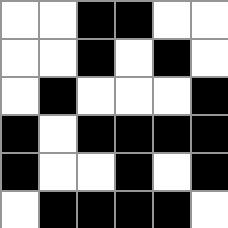[["white", "white", "black", "black", "white", "white"], ["white", "white", "black", "white", "black", "white"], ["white", "black", "white", "white", "white", "black"], ["black", "white", "black", "black", "black", "black"], ["black", "white", "white", "black", "white", "black"], ["white", "black", "black", "black", "black", "white"]]